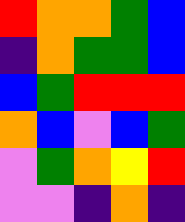[["red", "orange", "orange", "green", "blue"], ["indigo", "orange", "green", "green", "blue"], ["blue", "green", "red", "red", "red"], ["orange", "blue", "violet", "blue", "green"], ["violet", "green", "orange", "yellow", "red"], ["violet", "violet", "indigo", "orange", "indigo"]]